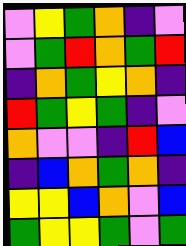[["violet", "yellow", "green", "orange", "indigo", "violet"], ["violet", "green", "red", "orange", "green", "red"], ["indigo", "orange", "green", "yellow", "orange", "indigo"], ["red", "green", "yellow", "green", "indigo", "violet"], ["orange", "violet", "violet", "indigo", "red", "blue"], ["indigo", "blue", "orange", "green", "orange", "indigo"], ["yellow", "yellow", "blue", "orange", "violet", "blue"], ["green", "yellow", "yellow", "green", "violet", "green"]]